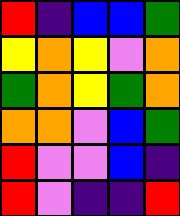[["red", "indigo", "blue", "blue", "green"], ["yellow", "orange", "yellow", "violet", "orange"], ["green", "orange", "yellow", "green", "orange"], ["orange", "orange", "violet", "blue", "green"], ["red", "violet", "violet", "blue", "indigo"], ["red", "violet", "indigo", "indigo", "red"]]